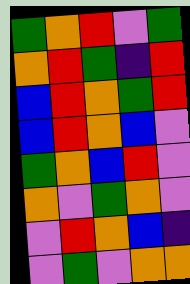[["green", "orange", "red", "violet", "green"], ["orange", "red", "green", "indigo", "red"], ["blue", "red", "orange", "green", "red"], ["blue", "red", "orange", "blue", "violet"], ["green", "orange", "blue", "red", "violet"], ["orange", "violet", "green", "orange", "violet"], ["violet", "red", "orange", "blue", "indigo"], ["violet", "green", "violet", "orange", "orange"]]